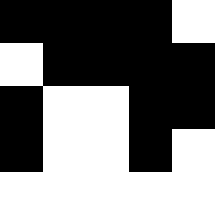[["black", "black", "black", "black", "white"], ["white", "black", "black", "black", "black"], ["black", "white", "white", "black", "black"], ["black", "white", "white", "black", "white"], ["white", "white", "white", "white", "white"]]